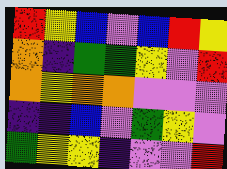[["red", "yellow", "blue", "violet", "blue", "red", "yellow"], ["orange", "indigo", "green", "green", "yellow", "violet", "red"], ["orange", "yellow", "orange", "orange", "violet", "violet", "violet"], ["indigo", "indigo", "blue", "violet", "green", "yellow", "violet"], ["green", "yellow", "yellow", "indigo", "violet", "violet", "red"]]